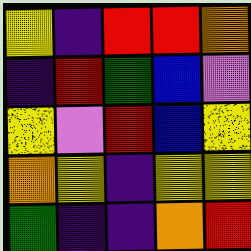[["yellow", "indigo", "red", "red", "orange"], ["indigo", "red", "green", "blue", "violet"], ["yellow", "violet", "red", "blue", "yellow"], ["orange", "yellow", "indigo", "yellow", "yellow"], ["green", "indigo", "indigo", "orange", "red"]]